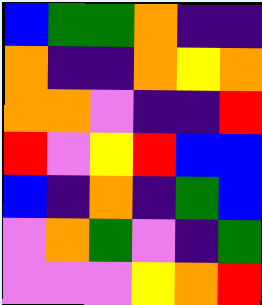[["blue", "green", "green", "orange", "indigo", "indigo"], ["orange", "indigo", "indigo", "orange", "yellow", "orange"], ["orange", "orange", "violet", "indigo", "indigo", "red"], ["red", "violet", "yellow", "red", "blue", "blue"], ["blue", "indigo", "orange", "indigo", "green", "blue"], ["violet", "orange", "green", "violet", "indigo", "green"], ["violet", "violet", "violet", "yellow", "orange", "red"]]